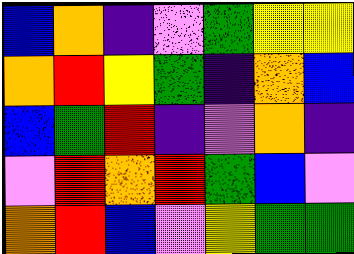[["blue", "orange", "indigo", "violet", "green", "yellow", "yellow"], ["orange", "red", "yellow", "green", "indigo", "orange", "blue"], ["blue", "green", "red", "indigo", "violet", "orange", "indigo"], ["violet", "red", "orange", "red", "green", "blue", "violet"], ["orange", "red", "blue", "violet", "yellow", "green", "green"]]